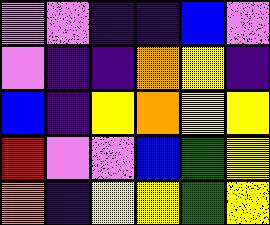[["violet", "violet", "indigo", "indigo", "blue", "violet"], ["violet", "indigo", "indigo", "orange", "yellow", "indigo"], ["blue", "indigo", "yellow", "orange", "yellow", "yellow"], ["red", "violet", "violet", "blue", "green", "yellow"], ["orange", "indigo", "yellow", "yellow", "green", "yellow"]]